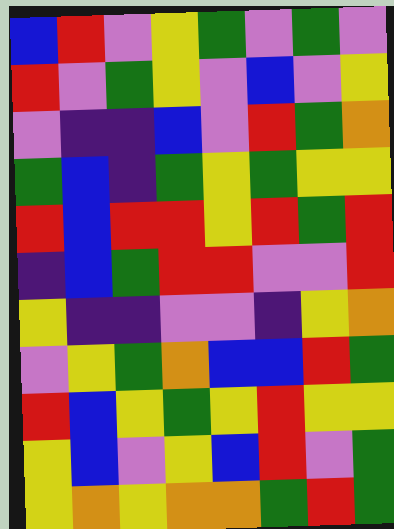[["blue", "red", "violet", "yellow", "green", "violet", "green", "violet"], ["red", "violet", "green", "yellow", "violet", "blue", "violet", "yellow"], ["violet", "indigo", "indigo", "blue", "violet", "red", "green", "orange"], ["green", "blue", "indigo", "green", "yellow", "green", "yellow", "yellow"], ["red", "blue", "red", "red", "yellow", "red", "green", "red"], ["indigo", "blue", "green", "red", "red", "violet", "violet", "red"], ["yellow", "indigo", "indigo", "violet", "violet", "indigo", "yellow", "orange"], ["violet", "yellow", "green", "orange", "blue", "blue", "red", "green"], ["red", "blue", "yellow", "green", "yellow", "red", "yellow", "yellow"], ["yellow", "blue", "violet", "yellow", "blue", "red", "violet", "green"], ["yellow", "orange", "yellow", "orange", "orange", "green", "red", "green"]]